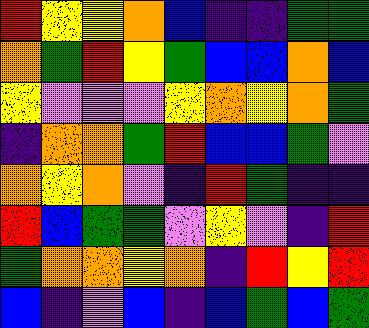[["red", "yellow", "yellow", "orange", "blue", "indigo", "indigo", "green", "green"], ["orange", "green", "red", "yellow", "green", "blue", "blue", "orange", "blue"], ["yellow", "violet", "violet", "violet", "yellow", "orange", "yellow", "orange", "green"], ["indigo", "orange", "orange", "green", "red", "blue", "blue", "green", "violet"], ["orange", "yellow", "orange", "violet", "indigo", "red", "green", "indigo", "indigo"], ["red", "blue", "green", "green", "violet", "yellow", "violet", "indigo", "red"], ["green", "orange", "orange", "yellow", "orange", "indigo", "red", "yellow", "red"], ["blue", "indigo", "violet", "blue", "indigo", "blue", "green", "blue", "green"]]